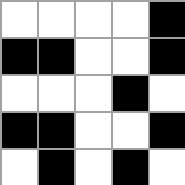[["white", "white", "white", "white", "black"], ["black", "black", "white", "white", "black"], ["white", "white", "white", "black", "white"], ["black", "black", "white", "white", "black"], ["white", "black", "white", "black", "white"]]